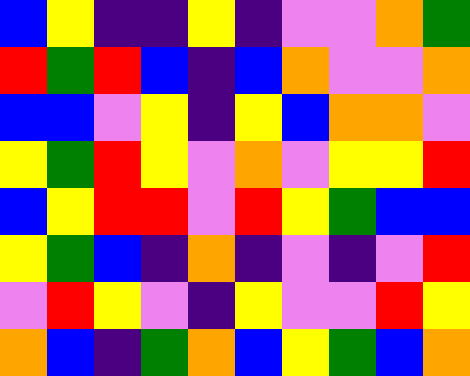[["blue", "yellow", "indigo", "indigo", "yellow", "indigo", "violet", "violet", "orange", "green"], ["red", "green", "red", "blue", "indigo", "blue", "orange", "violet", "violet", "orange"], ["blue", "blue", "violet", "yellow", "indigo", "yellow", "blue", "orange", "orange", "violet"], ["yellow", "green", "red", "yellow", "violet", "orange", "violet", "yellow", "yellow", "red"], ["blue", "yellow", "red", "red", "violet", "red", "yellow", "green", "blue", "blue"], ["yellow", "green", "blue", "indigo", "orange", "indigo", "violet", "indigo", "violet", "red"], ["violet", "red", "yellow", "violet", "indigo", "yellow", "violet", "violet", "red", "yellow"], ["orange", "blue", "indigo", "green", "orange", "blue", "yellow", "green", "blue", "orange"]]